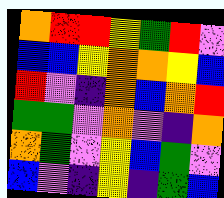[["orange", "red", "red", "yellow", "green", "red", "violet"], ["blue", "blue", "yellow", "orange", "orange", "yellow", "blue"], ["red", "violet", "indigo", "orange", "blue", "orange", "red"], ["green", "green", "violet", "orange", "violet", "indigo", "orange"], ["orange", "green", "violet", "yellow", "blue", "green", "violet"], ["blue", "violet", "indigo", "yellow", "indigo", "green", "blue"]]